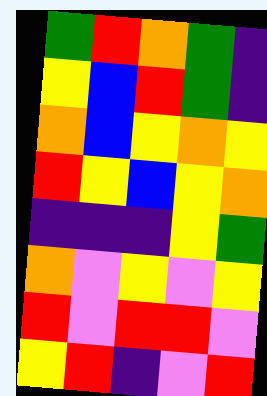[["green", "red", "orange", "green", "indigo"], ["yellow", "blue", "red", "green", "indigo"], ["orange", "blue", "yellow", "orange", "yellow"], ["red", "yellow", "blue", "yellow", "orange"], ["indigo", "indigo", "indigo", "yellow", "green"], ["orange", "violet", "yellow", "violet", "yellow"], ["red", "violet", "red", "red", "violet"], ["yellow", "red", "indigo", "violet", "red"]]